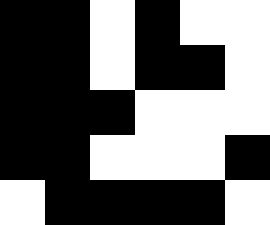[["black", "black", "white", "black", "white", "white"], ["black", "black", "white", "black", "black", "white"], ["black", "black", "black", "white", "white", "white"], ["black", "black", "white", "white", "white", "black"], ["white", "black", "black", "black", "black", "white"]]